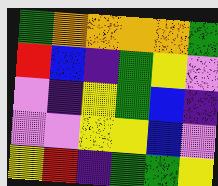[["green", "orange", "orange", "orange", "orange", "green"], ["red", "blue", "indigo", "green", "yellow", "violet"], ["violet", "indigo", "yellow", "green", "blue", "indigo"], ["violet", "violet", "yellow", "yellow", "blue", "violet"], ["yellow", "red", "indigo", "green", "green", "yellow"]]